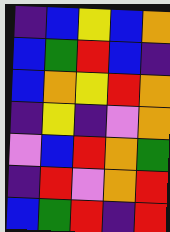[["indigo", "blue", "yellow", "blue", "orange"], ["blue", "green", "red", "blue", "indigo"], ["blue", "orange", "yellow", "red", "orange"], ["indigo", "yellow", "indigo", "violet", "orange"], ["violet", "blue", "red", "orange", "green"], ["indigo", "red", "violet", "orange", "red"], ["blue", "green", "red", "indigo", "red"]]